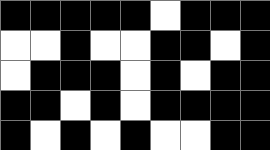[["black", "black", "black", "black", "black", "white", "black", "black", "black"], ["white", "white", "black", "white", "white", "black", "black", "white", "black"], ["white", "black", "black", "black", "white", "black", "white", "black", "black"], ["black", "black", "white", "black", "white", "black", "black", "black", "black"], ["black", "white", "black", "white", "black", "white", "white", "black", "black"]]